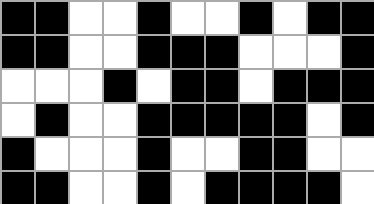[["black", "black", "white", "white", "black", "white", "white", "black", "white", "black", "black"], ["black", "black", "white", "white", "black", "black", "black", "white", "white", "white", "black"], ["white", "white", "white", "black", "white", "black", "black", "white", "black", "black", "black"], ["white", "black", "white", "white", "black", "black", "black", "black", "black", "white", "black"], ["black", "white", "white", "white", "black", "white", "white", "black", "black", "white", "white"], ["black", "black", "white", "white", "black", "white", "black", "black", "black", "black", "white"]]